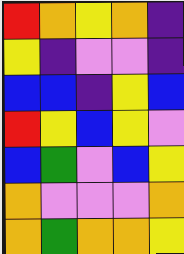[["red", "orange", "yellow", "orange", "indigo"], ["yellow", "indigo", "violet", "violet", "indigo"], ["blue", "blue", "indigo", "yellow", "blue"], ["red", "yellow", "blue", "yellow", "violet"], ["blue", "green", "violet", "blue", "yellow"], ["orange", "violet", "violet", "violet", "orange"], ["orange", "green", "orange", "orange", "yellow"]]